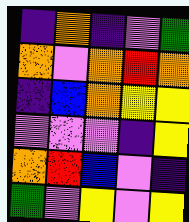[["indigo", "orange", "indigo", "violet", "green"], ["orange", "violet", "orange", "red", "orange"], ["indigo", "blue", "orange", "yellow", "yellow"], ["violet", "violet", "violet", "indigo", "yellow"], ["orange", "red", "blue", "violet", "indigo"], ["green", "violet", "yellow", "violet", "yellow"]]